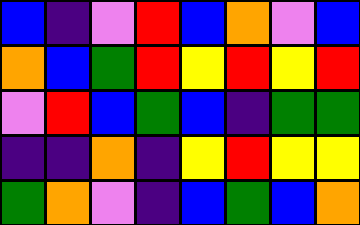[["blue", "indigo", "violet", "red", "blue", "orange", "violet", "blue"], ["orange", "blue", "green", "red", "yellow", "red", "yellow", "red"], ["violet", "red", "blue", "green", "blue", "indigo", "green", "green"], ["indigo", "indigo", "orange", "indigo", "yellow", "red", "yellow", "yellow"], ["green", "orange", "violet", "indigo", "blue", "green", "blue", "orange"]]